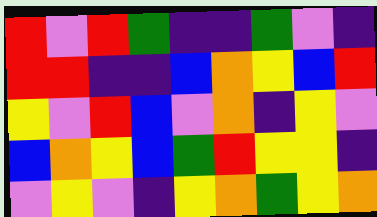[["red", "violet", "red", "green", "indigo", "indigo", "green", "violet", "indigo"], ["red", "red", "indigo", "indigo", "blue", "orange", "yellow", "blue", "red"], ["yellow", "violet", "red", "blue", "violet", "orange", "indigo", "yellow", "violet"], ["blue", "orange", "yellow", "blue", "green", "red", "yellow", "yellow", "indigo"], ["violet", "yellow", "violet", "indigo", "yellow", "orange", "green", "yellow", "orange"]]